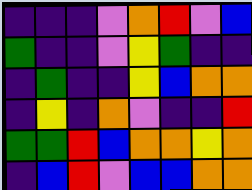[["indigo", "indigo", "indigo", "violet", "orange", "red", "violet", "blue"], ["green", "indigo", "indigo", "violet", "yellow", "green", "indigo", "indigo"], ["indigo", "green", "indigo", "indigo", "yellow", "blue", "orange", "orange"], ["indigo", "yellow", "indigo", "orange", "violet", "indigo", "indigo", "red"], ["green", "green", "red", "blue", "orange", "orange", "yellow", "orange"], ["indigo", "blue", "red", "violet", "blue", "blue", "orange", "orange"]]